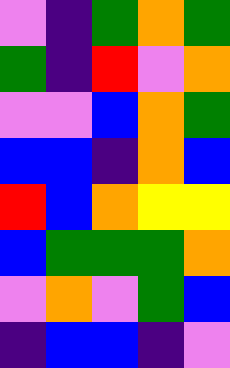[["violet", "indigo", "green", "orange", "green"], ["green", "indigo", "red", "violet", "orange"], ["violet", "violet", "blue", "orange", "green"], ["blue", "blue", "indigo", "orange", "blue"], ["red", "blue", "orange", "yellow", "yellow"], ["blue", "green", "green", "green", "orange"], ["violet", "orange", "violet", "green", "blue"], ["indigo", "blue", "blue", "indigo", "violet"]]